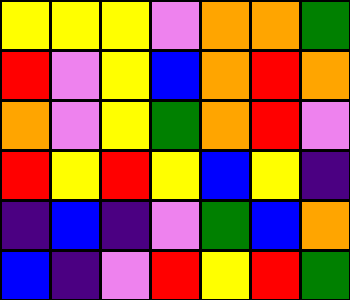[["yellow", "yellow", "yellow", "violet", "orange", "orange", "green"], ["red", "violet", "yellow", "blue", "orange", "red", "orange"], ["orange", "violet", "yellow", "green", "orange", "red", "violet"], ["red", "yellow", "red", "yellow", "blue", "yellow", "indigo"], ["indigo", "blue", "indigo", "violet", "green", "blue", "orange"], ["blue", "indigo", "violet", "red", "yellow", "red", "green"]]